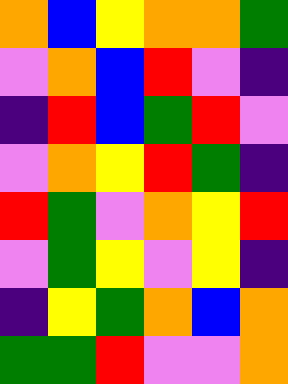[["orange", "blue", "yellow", "orange", "orange", "green"], ["violet", "orange", "blue", "red", "violet", "indigo"], ["indigo", "red", "blue", "green", "red", "violet"], ["violet", "orange", "yellow", "red", "green", "indigo"], ["red", "green", "violet", "orange", "yellow", "red"], ["violet", "green", "yellow", "violet", "yellow", "indigo"], ["indigo", "yellow", "green", "orange", "blue", "orange"], ["green", "green", "red", "violet", "violet", "orange"]]